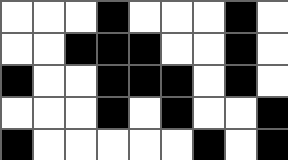[["white", "white", "white", "black", "white", "white", "white", "black", "white"], ["white", "white", "black", "black", "black", "white", "white", "black", "white"], ["black", "white", "white", "black", "black", "black", "white", "black", "white"], ["white", "white", "white", "black", "white", "black", "white", "white", "black"], ["black", "white", "white", "white", "white", "white", "black", "white", "black"]]